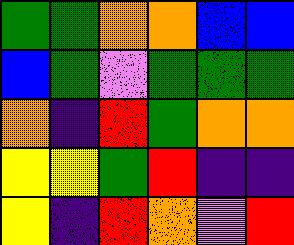[["green", "green", "orange", "orange", "blue", "blue"], ["blue", "green", "violet", "green", "green", "green"], ["orange", "indigo", "red", "green", "orange", "orange"], ["yellow", "yellow", "green", "red", "indigo", "indigo"], ["yellow", "indigo", "red", "orange", "violet", "red"]]